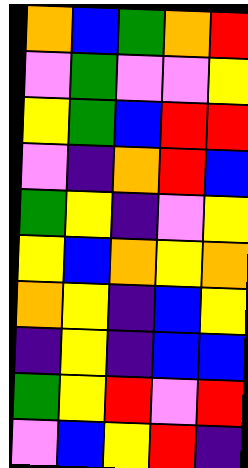[["orange", "blue", "green", "orange", "red"], ["violet", "green", "violet", "violet", "yellow"], ["yellow", "green", "blue", "red", "red"], ["violet", "indigo", "orange", "red", "blue"], ["green", "yellow", "indigo", "violet", "yellow"], ["yellow", "blue", "orange", "yellow", "orange"], ["orange", "yellow", "indigo", "blue", "yellow"], ["indigo", "yellow", "indigo", "blue", "blue"], ["green", "yellow", "red", "violet", "red"], ["violet", "blue", "yellow", "red", "indigo"]]